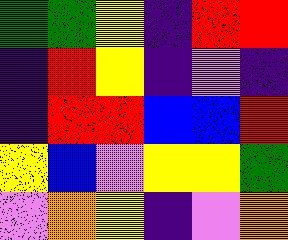[["green", "green", "yellow", "indigo", "red", "red"], ["indigo", "red", "yellow", "indigo", "violet", "indigo"], ["indigo", "red", "red", "blue", "blue", "red"], ["yellow", "blue", "violet", "yellow", "yellow", "green"], ["violet", "orange", "yellow", "indigo", "violet", "orange"]]